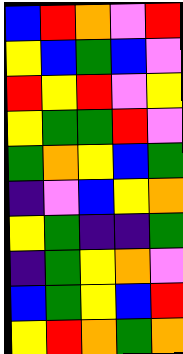[["blue", "red", "orange", "violet", "red"], ["yellow", "blue", "green", "blue", "violet"], ["red", "yellow", "red", "violet", "yellow"], ["yellow", "green", "green", "red", "violet"], ["green", "orange", "yellow", "blue", "green"], ["indigo", "violet", "blue", "yellow", "orange"], ["yellow", "green", "indigo", "indigo", "green"], ["indigo", "green", "yellow", "orange", "violet"], ["blue", "green", "yellow", "blue", "red"], ["yellow", "red", "orange", "green", "orange"]]